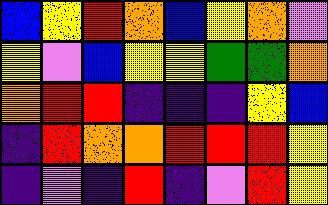[["blue", "yellow", "red", "orange", "blue", "yellow", "orange", "violet"], ["yellow", "violet", "blue", "yellow", "yellow", "green", "green", "orange"], ["orange", "red", "red", "indigo", "indigo", "indigo", "yellow", "blue"], ["indigo", "red", "orange", "orange", "red", "red", "red", "yellow"], ["indigo", "violet", "indigo", "red", "indigo", "violet", "red", "yellow"]]